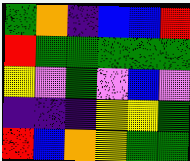[["green", "orange", "indigo", "blue", "blue", "red"], ["red", "green", "green", "green", "green", "green"], ["yellow", "violet", "green", "violet", "blue", "violet"], ["indigo", "indigo", "indigo", "yellow", "yellow", "green"], ["red", "blue", "orange", "yellow", "green", "green"]]